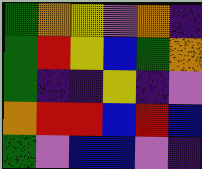[["green", "orange", "yellow", "violet", "orange", "indigo"], ["green", "red", "yellow", "blue", "green", "orange"], ["green", "indigo", "indigo", "yellow", "indigo", "violet"], ["orange", "red", "red", "blue", "red", "blue"], ["green", "violet", "blue", "blue", "violet", "indigo"]]